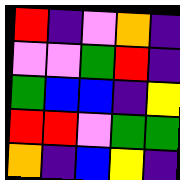[["red", "indigo", "violet", "orange", "indigo"], ["violet", "violet", "green", "red", "indigo"], ["green", "blue", "blue", "indigo", "yellow"], ["red", "red", "violet", "green", "green"], ["orange", "indigo", "blue", "yellow", "indigo"]]